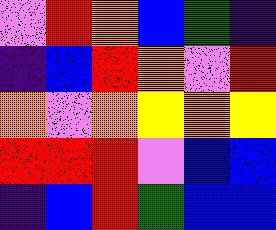[["violet", "red", "orange", "blue", "green", "indigo"], ["indigo", "blue", "red", "orange", "violet", "red"], ["orange", "violet", "orange", "yellow", "orange", "yellow"], ["red", "red", "red", "violet", "blue", "blue"], ["indigo", "blue", "red", "green", "blue", "blue"]]